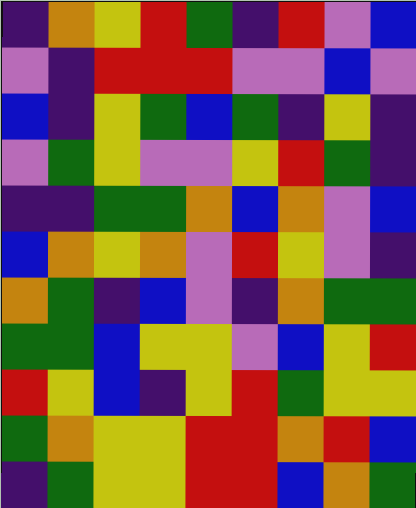[["indigo", "orange", "yellow", "red", "green", "indigo", "red", "violet", "blue"], ["violet", "indigo", "red", "red", "red", "violet", "violet", "blue", "violet"], ["blue", "indigo", "yellow", "green", "blue", "green", "indigo", "yellow", "indigo"], ["violet", "green", "yellow", "violet", "violet", "yellow", "red", "green", "indigo"], ["indigo", "indigo", "green", "green", "orange", "blue", "orange", "violet", "blue"], ["blue", "orange", "yellow", "orange", "violet", "red", "yellow", "violet", "indigo"], ["orange", "green", "indigo", "blue", "violet", "indigo", "orange", "green", "green"], ["green", "green", "blue", "yellow", "yellow", "violet", "blue", "yellow", "red"], ["red", "yellow", "blue", "indigo", "yellow", "red", "green", "yellow", "yellow"], ["green", "orange", "yellow", "yellow", "red", "red", "orange", "red", "blue"], ["indigo", "green", "yellow", "yellow", "red", "red", "blue", "orange", "green"]]